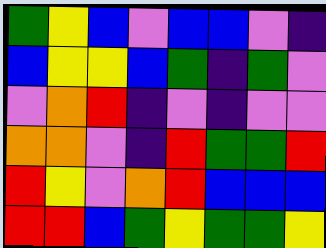[["green", "yellow", "blue", "violet", "blue", "blue", "violet", "indigo"], ["blue", "yellow", "yellow", "blue", "green", "indigo", "green", "violet"], ["violet", "orange", "red", "indigo", "violet", "indigo", "violet", "violet"], ["orange", "orange", "violet", "indigo", "red", "green", "green", "red"], ["red", "yellow", "violet", "orange", "red", "blue", "blue", "blue"], ["red", "red", "blue", "green", "yellow", "green", "green", "yellow"]]